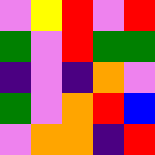[["violet", "yellow", "red", "violet", "red"], ["green", "violet", "red", "green", "green"], ["indigo", "violet", "indigo", "orange", "violet"], ["green", "violet", "orange", "red", "blue"], ["violet", "orange", "orange", "indigo", "red"]]